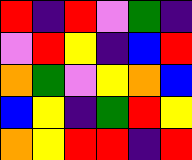[["red", "indigo", "red", "violet", "green", "indigo"], ["violet", "red", "yellow", "indigo", "blue", "red"], ["orange", "green", "violet", "yellow", "orange", "blue"], ["blue", "yellow", "indigo", "green", "red", "yellow"], ["orange", "yellow", "red", "red", "indigo", "red"]]